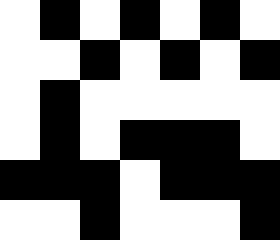[["white", "black", "white", "black", "white", "black", "white"], ["white", "white", "black", "white", "black", "white", "black"], ["white", "black", "white", "white", "white", "white", "white"], ["white", "black", "white", "black", "black", "black", "white"], ["black", "black", "black", "white", "black", "black", "black"], ["white", "white", "black", "white", "white", "white", "black"]]